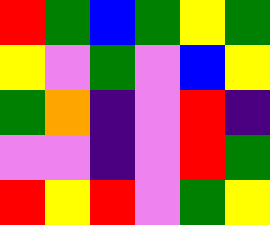[["red", "green", "blue", "green", "yellow", "green"], ["yellow", "violet", "green", "violet", "blue", "yellow"], ["green", "orange", "indigo", "violet", "red", "indigo"], ["violet", "violet", "indigo", "violet", "red", "green"], ["red", "yellow", "red", "violet", "green", "yellow"]]